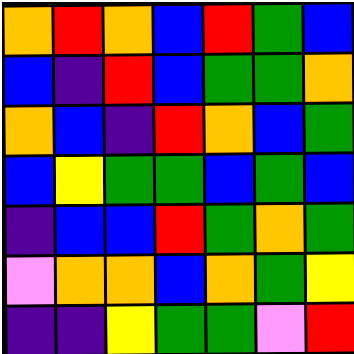[["orange", "red", "orange", "blue", "red", "green", "blue"], ["blue", "indigo", "red", "blue", "green", "green", "orange"], ["orange", "blue", "indigo", "red", "orange", "blue", "green"], ["blue", "yellow", "green", "green", "blue", "green", "blue"], ["indigo", "blue", "blue", "red", "green", "orange", "green"], ["violet", "orange", "orange", "blue", "orange", "green", "yellow"], ["indigo", "indigo", "yellow", "green", "green", "violet", "red"]]